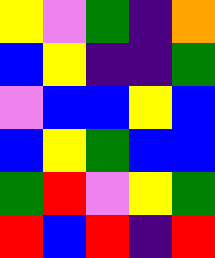[["yellow", "violet", "green", "indigo", "orange"], ["blue", "yellow", "indigo", "indigo", "green"], ["violet", "blue", "blue", "yellow", "blue"], ["blue", "yellow", "green", "blue", "blue"], ["green", "red", "violet", "yellow", "green"], ["red", "blue", "red", "indigo", "red"]]